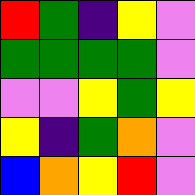[["red", "green", "indigo", "yellow", "violet"], ["green", "green", "green", "green", "violet"], ["violet", "violet", "yellow", "green", "yellow"], ["yellow", "indigo", "green", "orange", "violet"], ["blue", "orange", "yellow", "red", "violet"]]